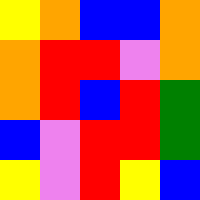[["yellow", "orange", "blue", "blue", "orange"], ["orange", "red", "red", "violet", "orange"], ["orange", "red", "blue", "red", "green"], ["blue", "violet", "red", "red", "green"], ["yellow", "violet", "red", "yellow", "blue"]]